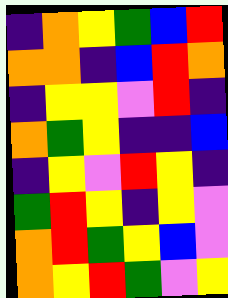[["indigo", "orange", "yellow", "green", "blue", "red"], ["orange", "orange", "indigo", "blue", "red", "orange"], ["indigo", "yellow", "yellow", "violet", "red", "indigo"], ["orange", "green", "yellow", "indigo", "indigo", "blue"], ["indigo", "yellow", "violet", "red", "yellow", "indigo"], ["green", "red", "yellow", "indigo", "yellow", "violet"], ["orange", "red", "green", "yellow", "blue", "violet"], ["orange", "yellow", "red", "green", "violet", "yellow"]]